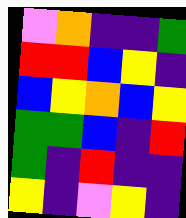[["violet", "orange", "indigo", "indigo", "green"], ["red", "red", "blue", "yellow", "indigo"], ["blue", "yellow", "orange", "blue", "yellow"], ["green", "green", "blue", "indigo", "red"], ["green", "indigo", "red", "indigo", "indigo"], ["yellow", "indigo", "violet", "yellow", "indigo"]]